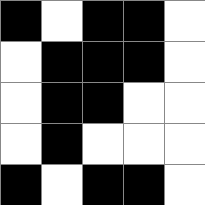[["black", "white", "black", "black", "white"], ["white", "black", "black", "black", "white"], ["white", "black", "black", "white", "white"], ["white", "black", "white", "white", "white"], ["black", "white", "black", "black", "white"]]